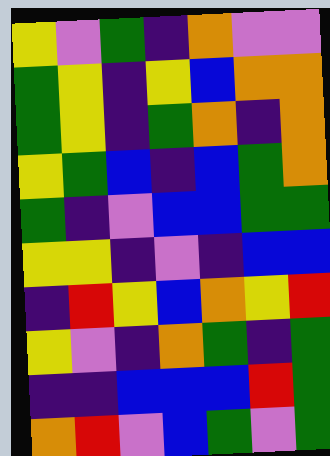[["yellow", "violet", "green", "indigo", "orange", "violet", "violet"], ["green", "yellow", "indigo", "yellow", "blue", "orange", "orange"], ["green", "yellow", "indigo", "green", "orange", "indigo", "orange"], ["yellow", "green", "blue", "indigo", "blue", "green", "orange"], ["green", "indigo", "violet", "blue", "blue", "green", "green"], ["yellow", "yellow", "indigo", "violet", "indigo", "blue", "blue"], ["indigo", "red", "yellow", "blue", "orange", "yellow", "red"], ["yellow", "violet", "indigo", "orange", "green", "indigo", "green"], ["indigo", "indigo", "blue", "blue", "blue", "red", "green"], ["orange", "red", "violet", "blue", "green", "violet", "green"]]